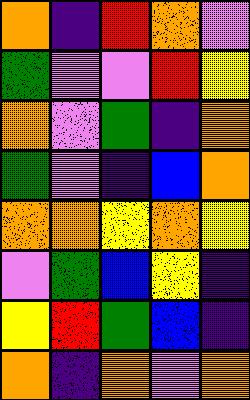[["orange", "indigo", "red", "orange", "violet"], ["green", "violet", "violet", "red", "yellow"], ["orange", "violet", "green", "indigo", "orange"], ["green", "violet", "indigo", "blue", "orange"], ["orange", "orange", "yellow", "orange", "yellow"], ["violet", "green", "blue", "yellow", "indigo"], ["yellow", "red", "green", "blue", "indigo"], ["orange", "indigo", "orange", "violet", "orange"]]